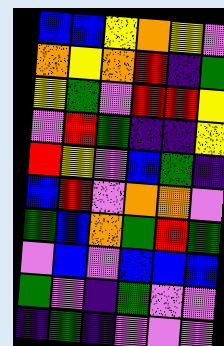[["blue", "blue", "yellow", "orange", "yellow", "violet"], ["orange", "yellow", "orange", "red", "indigo", "green"], ["yellow", "green", "violet", "red", "red", "yellow"], ["violet", "red", "green", "indigo", "indigo", "yellow"], ["red", "yellow", "violet", "blue", "green", "indigo"], ["blue", "red", "violet", "orange", "orange", "violet"], ["green", "blue", "orange", "green", "red", "green"], ["violet", "blue", "violet", "blue", "blue", "blue"], ["green", "violet", "indigo", "green", "violet", "violet"], ["indigo", "green", "indigo", "violet", "violet", "violet"]]